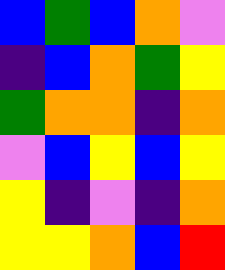[["blue", "green", "blue", "orange", "violet"], ["indigo", "blue", "orange", "green", "yellow"], ["green", "orange", "orange", "indigo", "orange"], ["violet", "blue", "yellow", "blue", "yellow"], ["yellow", "indigo", "violet", "indigo", "orange"], ["yellow", "yellow", "orange", "blue", "red"]]